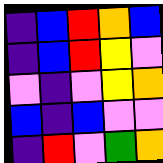[["indigo", "blue", "red", "orange", "blue"], ["indigo", "blue", "red", "yellow", "violet"], ["violet", "indigo", "violet", "yellow", "orange"], ["blue", "indigo", "blue", "violet", "violet"], ["indigo", "red", "violet", "green", "orange"]]